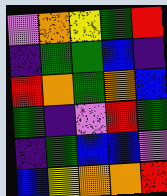[["violet", "orange", "yellow", "green", "red"], ["indigo", "green", "green", "blue", "indigo"], ["red", "orange", "green", "orange", "blue"], ["green", "indigo", "violet", "red", "green"], ["indigo", "green", "blue", "blue", "violet"], ["blue", "yellow", "orange", "orange", "red"]]